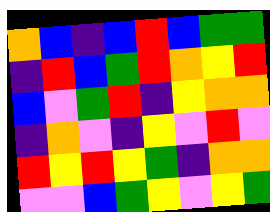[["orange", "blue", "indigo", "blue", "red", "blue", "green", "green"], ["indigo", "red", "blue", "green", "red", "orange", "yellow", "red"], ["blue", "violet", "green", "red", "indigo", "yellow", "orange", "orange"], ["indigo", "orange", "violet", "indigo", "yellow", "violet", "red", "violet"], ["red", "yellow", "red", "yellow", "green", "indigo", "orange", "orange"], ["violet", "violet", "blue", "green", "yellow", "violet", "yellow", "green"]]